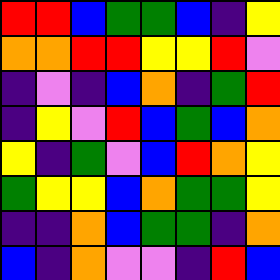[["red", "red", "blue", "green", "green", "blue", "indigo", "yellow"], ["orange", "orange", "red", "red", "yellow", "yellow", "red", "violet"], ["indigo", "violet", "indigo", "blue", "orange", "indigo", "green", "red"], ["indigo", "yellow", "violet", "red", "blue", "green", "blue", "orange"], ["yellow", "indigo", "green", "violet", "blue", "red", "orange", "yellow"], ["green", "yellow", "yellow", "blue", "orange", "green", "green", "yellow"], ["indigo", "indigo", "orange", "blue", "green", "green", "indigo", "orange"], ["blue", "indigo", "orange", "violet", "violet", "indigo", "red", "blue"]]